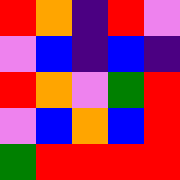[["red", "orange", "indigo", "red", "violet"], ["violet", "blue", "indigo", "blue", "indigo"], ["red", "orange", "violet", "green", "red"], ["violet", "blue", "orange", "blue", "red"], ["green", "red", "red", "red", "red"]]